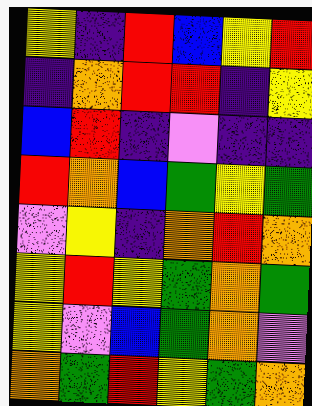[["yellow", "indigo", "red", "blue", "yellow", "red"], ["indigo", "orange", "red", "red", "indigo", "yellow"], ["blue", "red", "indigo", "violet", "indigo", "indigo"], ["red", "orange", "blue", "green", "yellow", "green"], ["violet", "yellow", "indigo", "orange", "red", "orange"], ["yellow", "red", "yellow", "green", "orange", "green"], ["yellow", "violet", "blue", "green", "orange", "violet"], ["orange", "green", "red", "yellow", "green", "orange"]]